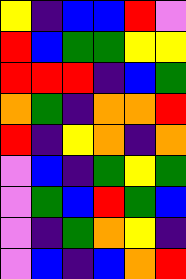[["yellow", "indigo", "blue", "blue", "red", "violet"], ["red", "blue", "green", "green", "yellow", "yellow"], ["red", "red", "red", "indigo", "blue", "green"], ["orange", "green", "indigo", "orange", "orange", "red"], ["red", "indigo", "yellow", "orange", "indigo", "orange"], ["violet", "blue", "indigo", "green", "yellow", "green"], ["violet", "green", "blue", "red", "green", "blue"], ["violet", "indigo", "green", "orange", "yellow", "indigo"], ["violet", "blue", "indigo", "blue", "orange", "red"]]